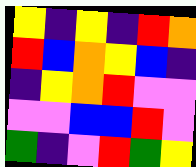[["yellow", "indigo", "yellow", "indigo", "red", "orange"], ["red", "blue", "orange", "yellow", "blue", "indigo"], ["indigo", "yellow", "orange", "red", "violet", "violet"], ["violet", "violet", "blue", "blue", "red", "violet"], ["green", "indigo", "violet", "red", "green", "yellow"]]